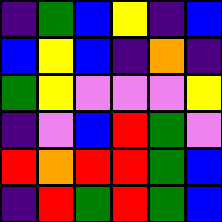[["indigo", "green", "blue", "yellow", "indigo", "blue"], ["blue", "yellow", "blue", "indigo", "orange", "indigo"], ["green", "yellow", "violet", "violet", "violet", "yellow"], ["indigo", "violet", "blue", "red", "green", "violet"], ["red", "orange", "red", "red", "green", "blue"], ["indigo", "red", "green", "red", "green", "blue"]]